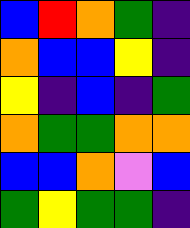[["blue", "red", "orange", "green", "indigo"], ["orange", "blue", "blue", "yellow", "indigo"], ["yellow", "indigo", "blue", "indigo", "green"], ["orange", "green", "green", "orange", "orange"], ["blue", "blue", "orange", "violet", "blue"], ["green", "yellow", "green", "green", "indigo"]]